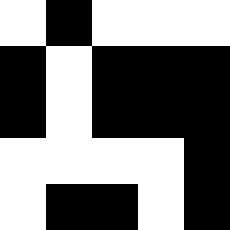[["white", "black", "white", "white", "white"], ["black", "white", "black", "black", "black"], ["black", "white", "black", "black", "black"], ["white", "white", "white", "white", "black"], ["white", "black", "black", "white", "black"]]